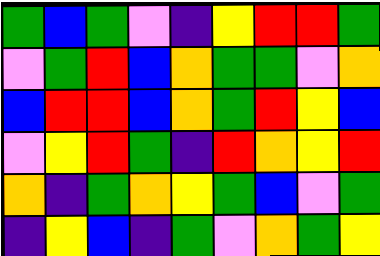[["green", "blue", "green", "violet", "indigo", "yellow", "red", "red", "green"], ["violet", "green", "red", "blue", "orange", "green", "green", "violet", "orange"], ["blue", "red", "red", "blue", "orange", "green", "red", "yellow", "blue"], ["violet", "yellow", "red", "green", "indigo", "red", "orange", "yellow", "red"], ["orange", "indigo", "green", "orange", "yellow", "green", "blue", "violet", "green"], ["indigo", "yellow", "blue", "indigo", "green", "violet", "orange", "green", "yellow"]]